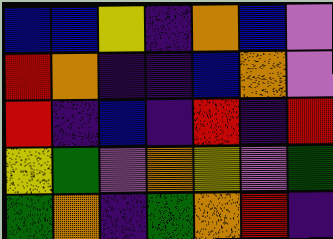[["blue", "blue", "yellow", "indigo", "orange", "blue", "violet"], ["red", "orange", "indigo", "indigo", "blue", "orange", "violet"], ["red", "indigo", "blue", "indigo", "red", "indigo", "red"], ["yellow", "green", "violet", "orange", "yellow", "violet", "green"], ["green", "orange", "indigo", "green", "orange", "red", "indigo"]]